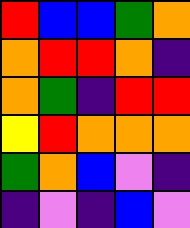[["red", "blue", "blue", "green", "orange"], ["orange", "red", "red", "orange", "indigo"], ["orange", "green", "indigo", "red", "red"], ["yellow", "red", "orange", "orange", "orange"], ["green", "orange", "blue", "violet", "indigo"], ["indigo", "violet", "indigo", "blue", "violet"]]